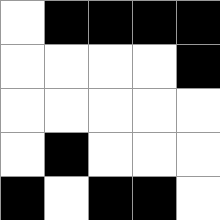[["white", "black", "black", "black", "black"], ["white", "white", "white", "white", "black"], ["white", "white", "white", "white", "white"], ["white", "black", "white", "white", "white"], ["black", "white", "black", "black", "white"]]